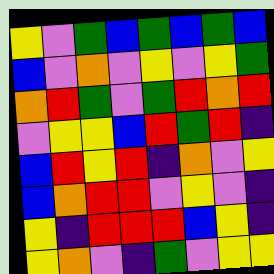[["yellow", "violet", "green", "blue", "green", "blue", "green", "blue"], ["blue", "violet", "orange", "violet", "yellow", "violet", "yellow", "green"], ["orange", "red", "green", "violet", "green", "red", "orange", "red"], ["violet", "yellow", "yellow", "blue", "red", "green", "red", "indigo"], ["blue", "red", "yellow", "red", "indigo", "orange", "violet", "yellow"], ["blue", "orange", "red", "red", "violet", "yellow", "violet", "indigo"], ["yellow", "indigo", "red", "red", "red", "blue", "yellow", "indigo"], ["yellow", "orange", "violet", "indigo", "green", "violet", "yellow", "yellow"]]